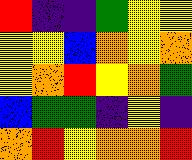[["red", "indigo", "indigo", "green", "yellow", "yellow"], ["yellow", "yellow", "blue", "orange", "yellow", "orange"], ["yellow", "orange", "red", "yellow", "orange", "green"], ["blue", "green", "green", "indigo", "yellow", "indigo"], ["orange", "red", "yellow", "orange", "orange", "red"]]